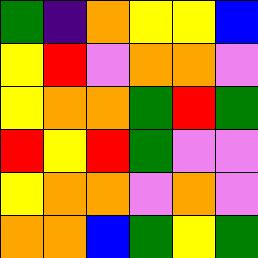[["green", "indigo", "orange", "yellow", "yellow", "blue"], ["yellow", "red", "violet", "orange", "orange", "violet"], ["yellow", "orange", "orange", "green", "red", "green"], ["red", "yellow", "red", "green", "violet", "violet"], ["yellow", "orange", "orange", "violet", "orange", "violet"], ["orange", "orange", "blue", "green", "yellow", "green"]]